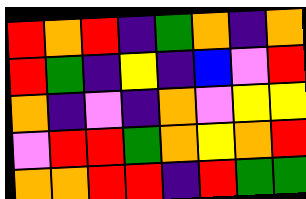[["red", "orange", "red", "indigo", "green", "orange", "indigo", "orange"], ["red", "green", "indigo", "yellow", "indigo", "blue", "violet", "red"], ["orange", "indigo", "violet", "indigo", "orange", "violet", "yellow", "yellow"], ["violet", "red", "red", "green", "orange", "yellow", "orange", "red"], ["orange", "orange", "red", "red", "indigo", "red", "green", "green"]]